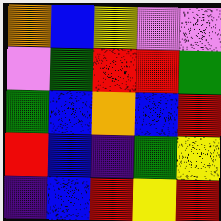[["orange", "blue", "yellow", "violet", "violet"], ["violet", "green", "red", "red", "green"], ["green", "blue", "orange", "blue", "red"], ["red", "blue", "indigo", "green", "yellow"], ["indigo", "blue", "red", "yellow", "red"]]